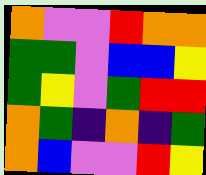[["orange", "violet", "violet", "red", "orange", "orange"], ["green", "green", "violet", "blue", "blue", "yellow"], ["green", "yellow", "violet", "green", "red", "red"], ["orange", "green", "indigo", "orange", "indigo", "green"], ["orange", "blue", "violet", "violet", "red", "yellow"]]